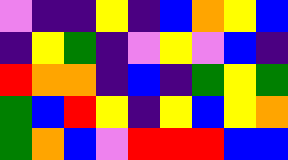[["violet", "indigo", "indigo", "yellow", "indigo", "blue", "orange", "yellow", "blue"], ["indigo", "yellow", "green", "indigo", "violet", "yellow", "violet", "blue", "indigo"], ["red", "orange", "orange", "indigo", "blue", "indigo", "green", "yellow", "green"], ["green", "blue", "red", "yellow", "indigo", "yellow", "blue", "yellow", "orange"], ["green", "orange", "blue", "violet", "red", "red", "red", "blue", "blue"]]